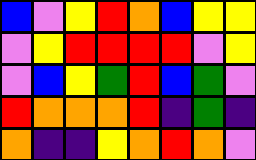[["blue", "violet", "yellow", "red", "orange", "blue", "yellow", "yellow"], ["violet", "yellow", "red", "red", "red", "red", "violet", "yellow"], ["violet", "blue", "yellow", "green", "red", "blue", "green", "violet"], ["red", "orange", "orange", "orange", "red", "indigo", "green", "indigo"], ["orange", "indigo", "indigo", "yellow", "orange", "red", "orange", "violet"]]